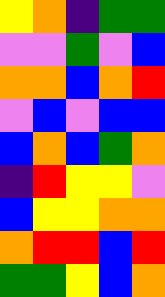[["yellow", "orange", "indigo", "green", "green"], ["violet", "violet", "green", "violet", "blue"], ["orange", "orange", "blue", "orange", "red"], ["violet", "blue", "violet", "blue", "blue"], ["blue", "orange", "blue", "green", "orange"], ["indigo", "red", "yellow", "yellow", "violet"], ["blue", "yellow", "yellow", "orange", "orange"], ["orange", "red", "red", "blue", "red"], ["green", "green", "yellow", "blue", "orange"]]